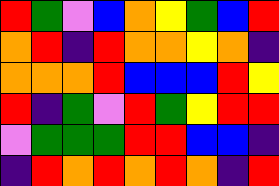[["red", "green", "violet", "blue", "orange", "yellow", "green", "blue", "red"], ["orange", "red", "indigo", "red", "orange", "orange", "yellow", "orange", "indigo"], ["orange", "orange", "orange", "red", "blue", "blue", "blue", "red", "yellow"], ["red", "indigo", "green", "violet", "red", "green", "yellow", "red", "red"], ["violet", "green", "green", "green", "red", "red", "blue", "blue", "indigo"], ["indigo", "red", "orange", "red", "orange", "red", "orange", "indigo", "red"]]